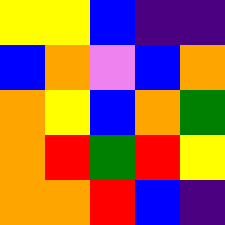[["yellow", "yellow", "blue", "indigo", "indigo"], ["blue", "orange", "violet", "blue", "orange"], ["orange", "yellow", "blue", "orange", "green"], ["orange", "red", "green", "red", "yellow"], ["orange", "orange", "red", "blue", "indigo"]]